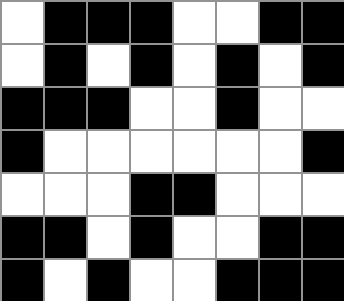[["white", "black", "black", "black", "white", "white", "black", "black"], ["white", "black", "white", "black", "white", "black", "white", "black"], ["black", "black", "black", "white", "white", "black", "white", "white"], ["black", "white", "white", "white", "white", "white", "white", "black"], ["white", "white", "white", "black", "black", "white", "white", "white"], ["black", "black", "white", "black", "white", "white", "black", "black"], ["black", "white", "black", "white", "white", "black", "black", "black"]]